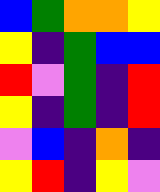[["blue", "green", "orange", "orange", "yellow"], ["yellow", "indigo", "green", "blue", "blue"], ["red", "violet", "green", "indigo", "red"], ["yellow", "indigo", "green", "indigo", "red"], ["violet", "blue", "indigo", "orange", "indigo"], ["yellow", "red", "indigo", "yellow", "violet"]]